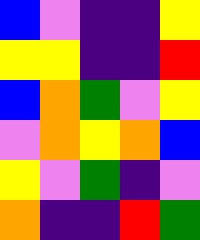[["blue", "violet", "indigo", "indigo", "yellow"], ["yellow", "yellow", "indigo", "indigo", "red"], ["blue", "orange", "green", "violet", "yellow"], ["violet", "orange", "yellow", "orange", "blue"], ["yellow", "violet", "green", "indigo", "violet"], ["orange", "indigo", "indigo", "red", "green"]]